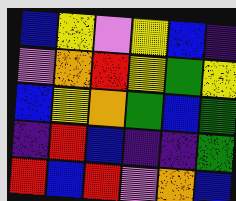[["blue", "yellow", "violet", "yellow", "blue", "indigo"], ["violet", "orange", "red", "yellow", "green", "yellow"], ["blue", "yellow", "orange", "green", "blue", "green"], ["indigo", "red", "blue", "indigo", "indigo", "green"], ["red", "blue", "red", "violet", "orange", "blue"]]